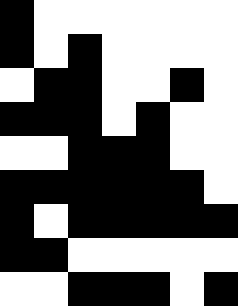[["black", "white", "white", "white", "white", "white", "white"], ["black", "white", "black", "white", "white", "white", "white"], ["white", "black", "black", "white", "white", "black", "white"], ["black", "black", "black", "white", "black", "white", "white"], ["white", "white", "black", "black", "black", "white", "white"], ["black", "black", "black", "black", "black", "black", "white"], ["black", "white", "black", "black", "black", "black", "black"], ["black", "black", "white", "white", "white", "white", "white"], ["white", "white", "black", "black", "black", "white", "black"]]